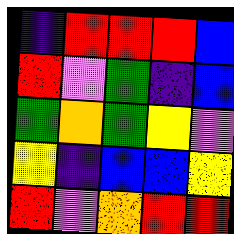[["indigo", "red", "red", "red", "blue"], ["red", "violet", "green", "indigo", "blue"], ["green", "orange", "green", "yellow", "violet"], ["yellow", "indigo", "blue", "blue", "yellow"], ["red", "violet", "orange", "red", "red"]]